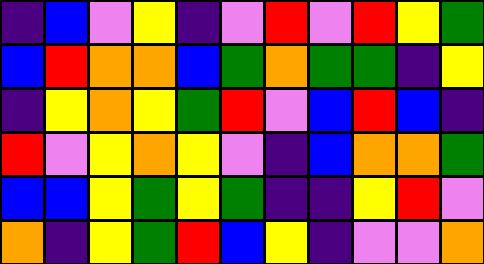[["indigo", "blue", "violet", "yellow", "indigo", "violet", "red", "violet", "red", "yellow", "green"], ["blue", "red", "orange", "orange", "blue", "green", "orange", "green", "green", "indigo", "yellow"], ["indigo", "yellow", "orange", "yellow", "green", "red", "violet", "blue", "red", "blue", "indigo"], ["red", "violet", "yellow", "orange", "yellow", "violet", "indigo", "blue", "orange", "orange", "green"], ["blue", "blue", "yellow", "green", "yellow", "green", "indigo", "indigo", "yellow", "red", "violet"], ["orange", "indigo", "yellow", "green", "red", "blue", "yellow", "indigo", "violet", "violet", "orange"]]